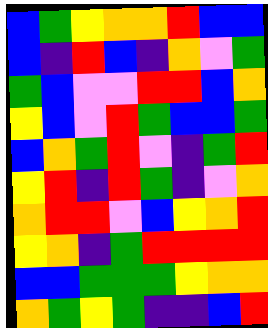[["blue", "green", "yellow", "orange", "orange", "red", "blue", "blue"], ["blue", "indigo", "red", "blue", "indigo", "orange", "violet", "green"], ["green", "blue", "violet", "violet", "red", "red", "blue", "orange"], ["yellow", "blue", "violet", "red", "green", "blue", "blue", "green"], ["blue", "orange", "green", "red", "violet", "indigo", "green", "red"], ["yellow", "red", "indigo", "red", "green", "indigo", "violet", "orange"], ["orange", "red", "red", "violet", "blue", "yellow", "orange", "red"], ["yellow", "orange", "indigo", "green", "red", "red", "red", "red"], ["blue", "blue", "green", "green", "green", "yellow", "orange", "orange"], ["orange", "green", "yellow", "green", "indigo", "indigo", "blue", "red"]]